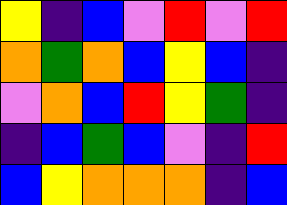[["yellow", "indigo", "blue", "violet", "red", "violet", "red"], ["orange", "green", "orange", "blue", "yellow", "blue", "indigo"], ["violet", "orange", "blue", "red", "yellow", "green", "indigo"], ["indigo", "blue", "green", "blue", "violet", "indigo", "red"], ["blue", "yellow", "orange", "orange", "orange", "indigo", "blue"]]